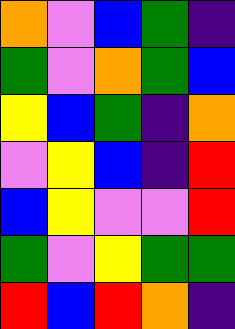[["orange", "violet", "blue", "green", "indigo"], ["green", "violet", "orange", "green", "blue"], ["yellow", "blue", "green", "indigo", "orange"], ["violet", "yellow", "blue", "indigo", "red"], ["blue", "yellow", "violet", "violet", "red"], ["green", "violet", "yellow", "green", "green"], ["red", "blue", "red", "orange", "indigo"]]